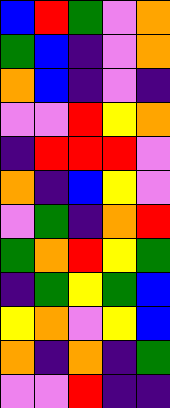[["blue", "red", "green", "violet", "orange"], ["green", "blue", "indigo", "violet", "orange"], ["orange", "blue", "indigo", "violet", "indigo"], ["violet", "violet", "red", "yellow", "orange"], ["indigo", "red", "red", "red", "violet"], ["orange", "indigo", "blue", "yellow", "violet"], ["violet", "green", "indigo", "orange", "red"], ["green", "orange", "red", "yellow", "green"], ["indigo", "green", "yellow", "green", "blue"], ["yellow", "orange", "violet", "yellow", "blue"], ["orange", "indigo", "orange", "indigo", "green"], ["violet", "violet", "red", "indigo", "indigo"]]